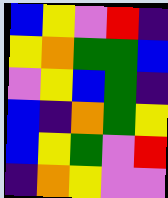[["blue", "yellow", "violet", "red", "indigo"], ["yellow", "orange", "green", "green", "blue"], ["violet", "yellow", "blue", "green", "indigo"], ["blue", "indigo", "orange", "green", "yellow"], ["blue", "yellow", "green", "violet", "red"], ["indigo", "orange", "yellow", "violet", "violet"]]